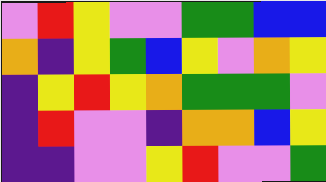[["violet", "red", "yellow", "violet", "violet", "green", "green", "blue", "blue"], ["orange", "indigo", "yellow", "green", "blue", "yellow", "violet", "orange", "yellow"], ["indigo", "yellow", "red", "yellow", "orange", "green", "green", "green", "violet"], ["indigo", "red", "violet", "violet", "indigo", "orange", "orange", "blue", "yellow"], ["indigo", "indigo", "violet", "violet", "yellow", "red", "violet", "violet", "green"]]